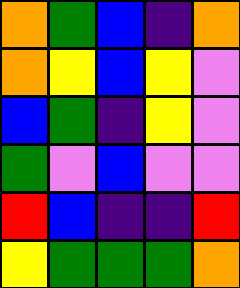[["orange", "green", "blue", "indigo", "orange"], ["orange", "yellow", "blue", "yellow", "violet"], ["blue", "green", "indigo", "yellow", "violet"], ["green", "violet", "blue", "violet", "violet"], ["red", "blue", "indigo", "indigo", "red"], ["yellow", "green", "green", "green", "orange"]]